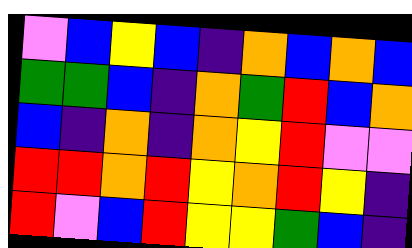[["violet", "blue", "yellow", "blue", "indigo", "orange", "blue", "orange", "blue"], ["green", "green", "blue", "indigo", "orange", "green", "red", "blue", "orange"], ["blue", "indigo", "orange", "indigo", "orange", "yellow", "red", "violet", "violet"], ["red", "red", "orange", "red", "yellow", "orange", "red", "yellow", "indigo"], ["red", "violet", "blue", "red", "yellow", "yellow", "green", "blue", "indigo"]]